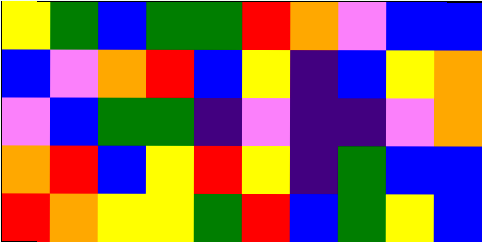[["yellow", "green", "blue", "green", "green", "red", "orange", "violet", "blue", "blue"], ["blue", "violet", "orange", "red", "blue", "yellow", "indigo", "blue", "yellow", "orange"], ["violet", "blue", "green", "green", "indigo", "violet", "indigo", "indigo", "violet", "orange"], ["orange", "red", "blue", "yellow", "red", "yellow", "indigo", "green", "blue", "blue"], ["red", "orange", "yellow", "yellow", "green", "red", "blue", "green", "yellow", "blue"]]